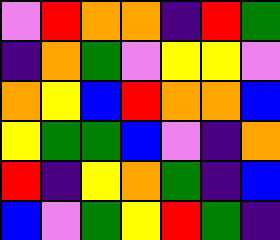[["violet", "red", "orange", "orange", "indigo", "red", "green"], ["indigo", "orange", "green", "violet", "yellow", "yellow", "violet"], ["orange", "yellow", "blue", "red", "orange", "orange", "blue"], ["yellow", "green", "green", "blue", "violet", "indigo", "orange"], ["red", "indigo", "yellow", "orange", "green", "indigo", "blue"], ["blue", "violet", "green", "yellow", "red", "green", "indigo"]]